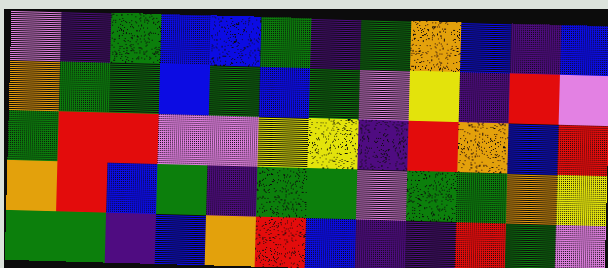[["violet", "indigo", "green", "blue", "blue", "green", "indigo", "green", "orange", "blue", "indigo", "blue"], ["orange", "green", "green", "blue", "green", "blue", "green", "violet", "yellow", "indigo", "red", "violet"], ["green", "red", "red", "violet", "violet", "yellow", "yellow", "indigo", "red", "orange", "blue", "red"], ["orange", "red", "blue", "green", "indigo", "green", "green", "violet", "green", "green", "orange", "yellow"], ["green", "green", "indigo", "blue", "orange", "red", "blue", "indigo", "indigo", "red", "green", "violet"]]